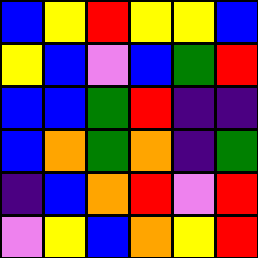[["blue", "yellow", "red", "yellow", "yellow", "blue"], ["yellow", "blue", "violet", "blue", "green", "red"], ["blue", "blue", "green", "red", "indigo", "indigo"], ["blue", "orange", "green", "orange", "indigo", "green"], ["indigo", "blue", "orange", "red", "violet", "red"], ["violet", "yellow", "blue", "orange", "yellow", "red"]]